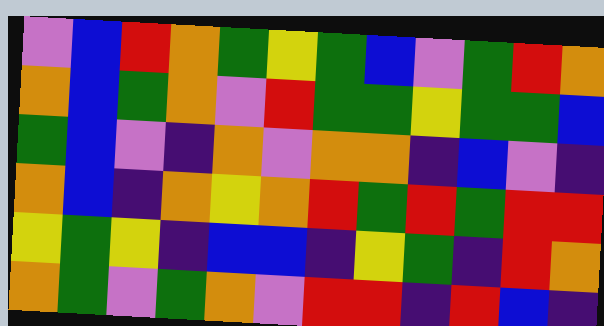[["violet", "blue", "red", "orange", "green", "yellow", "green", "blue", "violet", "green", "red", "orange"], ["orange", "blue", "green", "orange", "violet", "red", "green", "green", "yellow", "green", "green", "blue"], ["green", "blue", "violet", "indigo", "orange", "violet", "orange", "orange", "indigo", "blue", "violet", "indigo"], ["orange", "blue", "indigo", "orange", "yellow", "orange", "red", "green", "red", "green", "red", "red"], ["yellow", "green", "yellow", "indigo", "blue", "blue", "indigo", "yellow", "green", "indigo", "red", "orange"], ["orange", "green", "violet", "green", "orange", "violet", "red", "red", "indigo", "red", "blue", "indigo"]]